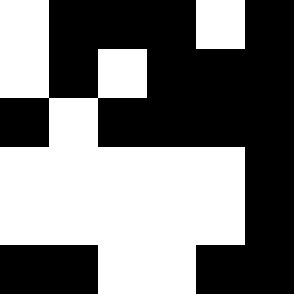[["white", "black", "black", "black", "white", "black"], ["white", "black", "white", "black", "black", "black"], ["black", "white", "black", "black", "black", "black"], ["white", "white", "white", "white", "white", "black"], ["white", "white", "white", "white", "white", "black"], ["black", "black", "white", "white", "black", "black"]]